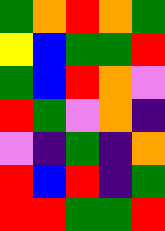[["green", "orange", "red", "orange", "green"], ["yellow", "blue", "green", "green", "red"], ["green", "blue", "red", "orange", "violet"], ["red", "green", "violet", "orange", "indigo"], ["violet", "indigo", "green", "indigo", "orange"], ["red", "blue", "red", "indigo", "green"], ["red", "red", "green", "green", "red"]]